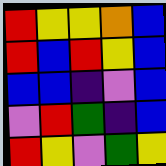[["red", "yellow", "yellow", "orange", "blue"], ["red", "blue", "red", "yellow", "blue"], ["blue", "blue", "indigo", "violet", "blue"], ["violet", "red", "green", "indigo", "blue"], ["red", "yellow", "violet", "green", "yellow"]]